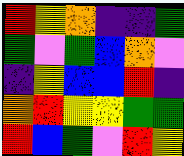[["red", "yellow", "orange", "indigo", "indigo", "green"], ["green", "violet", "green", "blue", "orange", "violet"], ["indigo", "yellow", "blue", "blue", "red", "indigo"], ["orange", "red", "yellow", "yellow", "green", "green"], ["red", "blue", "green", "violet", "red", "yellow"]]